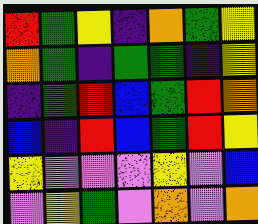[["red", "green", "yellow", "indigo", "orange", "green", "yellow"], ["orange", "green", "indigo", "green", "green", "indigo", "yellow"], ["indigo", "green", "red", "blue", "green", "red", "orange"], ["blue", "indigo", "red", "blue", "green", "red", "yellow"], ["yellow", "violet", "violet", "violet", "yellow", "violet", "blue"], ["violet", "yellow", "green", "violet", "orange", "violet", "orange"]]